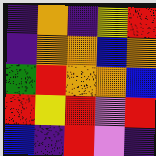[["indigo", "orange", "indigo", "yellow", "red"], ["indigo", "orange", "orange", "blue", "orange"], ["green", "red", "orange", "orange", "blue"], ["red", "yellow", "red", "violet", "red"], ["blue", "indigo", "red", "violet", "indigo"]]